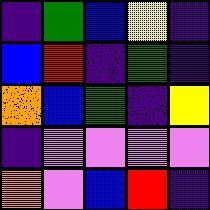[["indigo", "green", "blue", "yellow", "indigo"], ["blue", "red", "indigo", "green", "indigo"], ["orange", "blue", "green", "indigo", "yellow"], ["indigo", "violet", "violet", "violet", "violet"], ["orange", "violet", "blue", "red", "indigo"]]